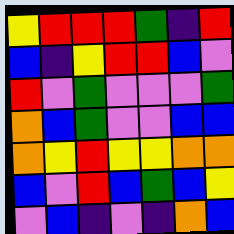[["yellow", "red", "red", "red", "green", "indigo", "red"], ["blue", "indigo", "yellow", "red", "red", "blue", "violet"], ["red", "violet", "green", "violet", "violet", "violet", "green"], ["orange", "blue", "green", "violet", "violet", "blue", "blue"], ["orange", "yellow", "red", "yellow", "yellow", "orange", "orange"], ["blue", "violet", "red", "blue", "green", "blue", "yellow"], ["violet", "blue", "indigo", "violet", "indigo", "orange", "blue"]]